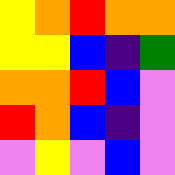[["yellow", "orange", "red", "orange", "orange"], ["yellow", "yellow", "blue", "indigo", "green"], ["orange", "orange", "red", "blue", "violet"], ["red", "orange", "blue", "indigo", "violet"], ["violet", "yellow", "violet", "blue", "violet"]]